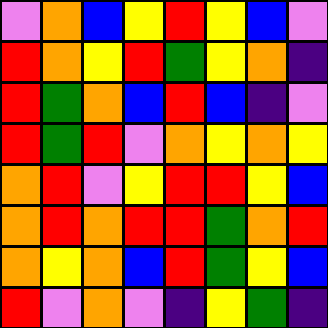[["violet", "orange", "blue", "yellow", "red", "yellow", "blue", "violet"], ["red", "orange", "yellow", "red", "green", "yellow", "orange", "indigo"], ["red", "green", "orange", "blue", "red", "blue", "indigo", "violet"], ["red", "green", "red", "violet", "orange", "yellow", "orange", "yellow"], ["orange", "red", "violet", "yellow", "red", "red", "yellow", "blue"], ["orange", "red", "orange", "red", "red", "green", "orange", "red"], ["orange", "yellow", "orange", "blue", "red", "green", "yellow", "blue"], ["red", "violet", "orange", "violet", "indigo", "yellow", "green", "indigo"]]